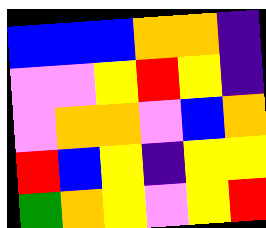[["blue", "blue", "blue", "orange", "orange", "indigo"], ["violet", "violet", "yellow", "red", "yellow", "indigo"], ["violet", "orange", "orange", "violet", "blue", "orange"], ["red", "blue", "yellow", "indigo", "yellow", "yellow"], ["green", "orange", "yellow", "violet", "yellow", "red"]]